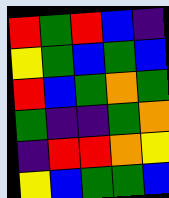[["red", "green", "red", "blue", "indigo"], ["yellow", "green", "blue", "green", "blue"], ["red", "blue", "green", "orange", "green"], ["green", "indigo", "indigo", "green", "orange"], ["indigo", "red", "red", "orange", "yellow"], ["yellow", "blue", "green", "green", "blue"]]